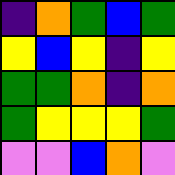[["indigo", "orange", "green", "blue", "green"], ["yellow", "blue", "yellow", "indigo", "yellow"], ["green", "green", "orange", "indigo", "orange"], ["green", "yellow", "yellow", "yellow", "green"], ["violet", "violet", "blue", "orange", "violet"]]